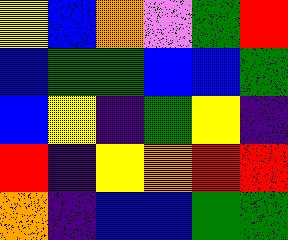[["yellow", "blue", "orange", "violet", "green", "red"], ["blue", "green", "green", "blue", "blue", "green"], ["blue", "yellow", "indigo", "green", "yellow", "indigo"], ["red", "indigo", "yellow", "orange", "red", "red"], ["orange", "indigo", "blue", "blue", "green", "green"]]